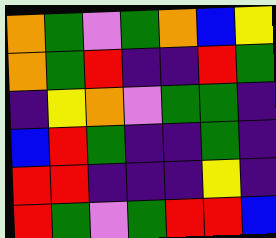[["orange", "green", "violet", "green", "orange", "blue", "yellow"], ["orange", "green", "red", "indigo", "indigo", "red", "green"], ["indigo", "yellow", "orange", "violet", "green", "green", "indigo"], ["blue", "red", "green", "indigo", "indigo", "green", "indigo"], ["red", "red", "indigo", "indigo", "indigo", "yellow", "indigo"], ["red", "green", "violet", "green", "red", "red", "blue"]]